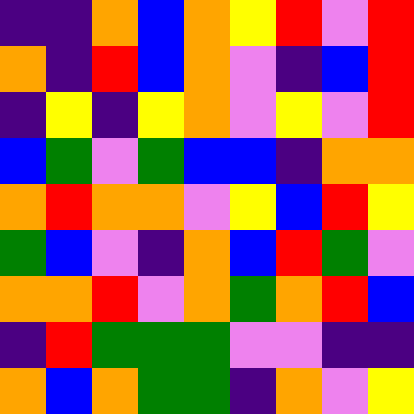[["indigo", "indigo", "orange", "blue", "orange", "yellow", "red", "violet", "red"], ["orange", "indigo", "red", "blue", "orange", "violet", "indigo", "blue", "red"], ["indigo", "yellow", "indigo", "yellow", "orange", "violet", "yellow", "violet", "red"], ["blue", "green", "violet", "green", "blue", "blue", "indigo", "orange", "orange"], ["orange", "red", "orange", "orange", "violet", "yellow", "blue", "red", "yellow"], ["green", "blue", "violet", "indigo", "orange", "blue", "red", "green", "violet"], ["orange", "orange", "red", "violet", "orange", "green", "orange", "red", "blue"], ["indigo", "red", "green", "green", "green", "violet", "violet", "indigo", "indigo"], ["orange", "blue", "orange", "green", "green", "indigo", "orange", "violet", "yellow"]]